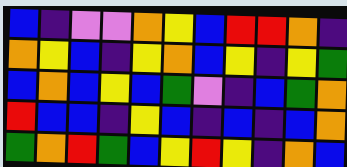[["blue", "indigo", "violet", "violet", "orange", "yellow", "blue", "red", "red", "orange", "indigo"], ["orange", "yellow", "blue", "indigo", "yellow", "orange", "blue", "yellow", "indigo", "yellow", "green"], ["blue", "orange", "blue", "yellow", "blue", "green", "violet", "indigo", "blue", "green", "orange"], ["red", "blue", "blue", "indigo", "yellow", "blue", "indigo", "blue", "indigo", "blue", "orange"], ["green", "orange", "red", "green", "blue", "yellow", "red", "yellow", "indigo", "orange", "blue"]]